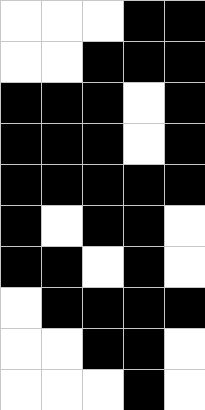[["white", "white", "white", "black", "black"], ["white", "white", "black", "black", "black"], ["black", "black", "black", "white", "black"], ["black", "black", "black", "white", "black"], ["black", "black", "black", "black", "black"], ["black", "white", "black", "black", "white"], ["black", "black", "white", "black", "white"], ["white", "black", "black", "black", "black"], ["white", "white", "black", "black", "white"], ["white", "white", "white", "black", "white"]]